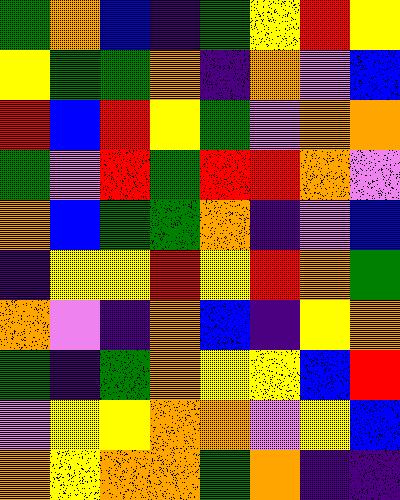[["green", "orange", "blue", "indigo", "green", "yellow", "red", "yellow"], ["yellow", "green", "green", "orange", "indigo", "orange", "violet", "blue"], ["red", "blue", "red", "yellow", "green", "violet", "orange", "orange"], ["green", "violet", "red", "green", "red", "red", "orange", "violet"], ["orange", "blue", "green", "green", "orange", "indigo", "violet", "blue"], ["indigo", "yellow", "yellow", "red", "yellow", "red", "orange", "green"], ["orange", "violet", "indigo", "orange", "blue", "indigo", "yellow", "orange"], ["green", "indigo", "green", "orange", "yellow", "yellow", "blue", "red"], ["violet", "yellow", "yellow", "orange", "orange", "violet", "yellow", "blue"], ["orange", "yellow", "orange", "orange", "green", "orange", "indigo", "indigo"]]